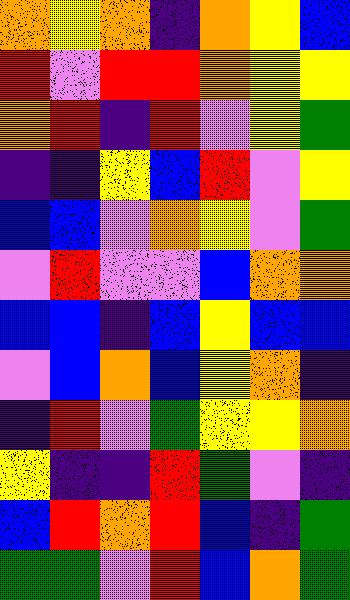[["orange", "yellow", "orange", "indigo", "orange", "yellow", "blue"], ["red", "violet", "red", "red", "orange", "yellow", "yellow"], ["orange", "red", "indigo", "red", "violet", "yellow", "green"], ["indigo", "indigo", "yellow", "blue", "red", "violet", "yellow"], ["blue", "blue", "violet", "orange", "yellow", "violet", "green"], ["violet", "red", "violet", "violet", "blue", "orange", "orange"], ["blue", "blue", "indigo", "blue", "yellow", "blue", "blue"], ["violet", "blue", "orange", "blue", "yellow", "orange", "indigo"], ["indigo", "red", "violet", "green", "yellow", "yellow", "orange"], ["yellow", "indigo", "indigo", "red", "green", "violet", "indigo"], ["blue", "red", "orange", "red", "blue", "indigo", "green"], ["green", "green", "violet", "red", "blue", "orange", "green"]]